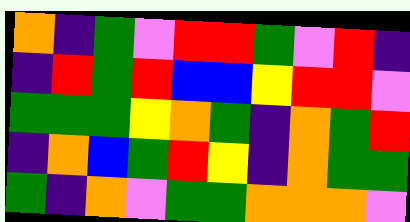[["orange", "indigo", "green", "violet", "red", "red", "green", "violet", "red", "indigo"], ["indigo", "red", "green", "red", "blue", "blue", "yellow", "red", "red", "violet"], ["green", "green", "green", "yellow", "orange", "green", "indigo", "orange", "green", "red"], ["indigo", "orange", "blue", "green", "red", "yellow", "indigo", "orange", "green", "green"], ["green", "indigo", "orange", "violet", "green", "green", "orange", "orange", "orange", "violet"]]